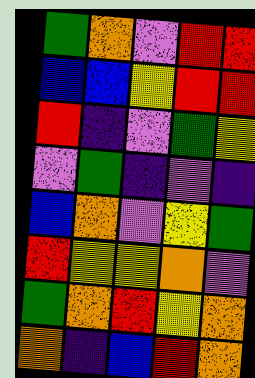[["green", "orange", "violet", "red", "red"], ["blue", "blue", "yellow", "red", "red"], ["red", "indigo", "violet", "green", "yellow"], ["violet", "green", "indigo", "violet", "indigo"], ["blue", "orange", "violet", "yellow", "green"], ["red", "yellow", "yellow", "orange", "violet"], ["green", "orange", "red", "yellow", "orange"], ["orange", "indigo", "blue", "red", "orange"]]